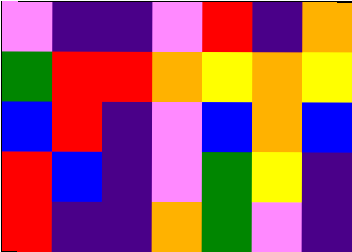[["violet", "indigo", "indigo", "violet", "red", "indigo", "orange"], ["green", "red", "red", "orange", "yellow", "orange", "yellow"], ["blue", "red", "indigo", "violet", "blue", "orange", "blue"], ["red", "blue", "indigo", "violet", "green", "yellow", "indigo"], ["red", "indigo", "indigo", "orange", "green", "violet", "indigo"]]